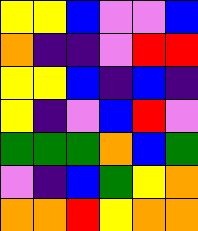[["yellow", "yellow", "blue", "violet", "violet", "blue"], ["orange", "indigo", "indigo", "violet", "red", "red"], ["yellow", "yellow", "blue", "indigo", "blue", "indigo"], ["yellow", "indigo", "violet", "blue", "red", "violet"], ["green", "green", "green", "orange", "blue", "green"], ["violet", "indigo", "blue", "green", "yellow", "orange"], ["orange", "orange", "red", "yellow", "orange", "orange"]]